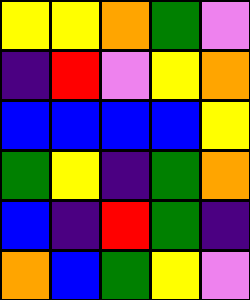[["yellow", "yellow", "orange", "green", "violet"], ["indigo", "red", "violet", "yellow", "orange"], ["blue", "blue", "blue", "blue", "yellow"], ["green", "yellow", "indigo", "green", "orange"], ["blue", "indigo", "red", "green", "indigo"], ["orange", "blue", "green", "yellow", "violet"]]